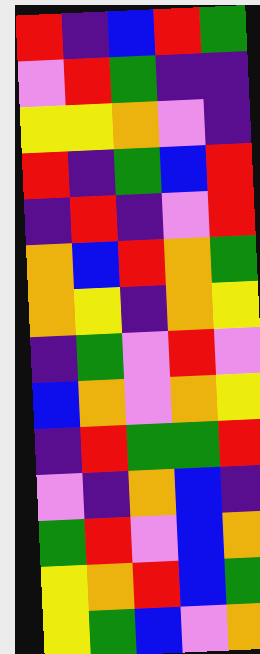[["red", "indigo", "blue", "red", "green"], ["violet", "red", "green", "indigo", "indigo"], ["yellow", "yellow", "orange", "violet", "indigo"], ["red", "indigo", "green", "blue", "red"], ["indigo", "red", "indigo", "violet", "red"], ["orange", "blue", "red", "orange", "green"], ["orange", "yellow", "indigo", "orange", "yellow"], ["indigo", "green", "violet", "red", "violet"], ["blue", "orange", "violet", "orange", "yellow"], ["indigo", "red", "green", "green", "red"], ["violet", "indigo", "orange", "blue", "indigo"], ["green", "red", "violet", "blue", "orange"], ["yellow", "orange", "red", "blue", "green"], ["yellow", "green", "blue", "violet", "orange"]]